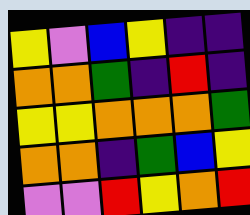[["yellow", "violet", "blue", "yellow", "indigo", "indigo"], ["orange", "orange", "green", "indigo", "red", "indigo"], ["yellow", "yellow", "orange", "orange", "orange", "green"], ["orange", "orange", "indigo", "green", "blue", "yellow"], ["violet", "violet", "red", "yellow", "orange", "red"]]